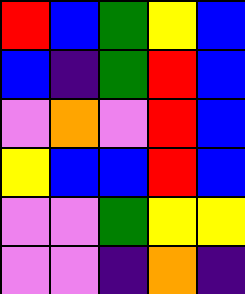[["red", "blue", "green", "yellow", "blue"], ["blue", "indigo", "green", "red", "blue"], ["violet", "orange", "violet", "red", "blue"], ["yellow", "blue", "blue", "red", "blue"], ["violet", "violet", "green", "yellow", "yellow"], ["violet", "violet", "indigo", "orange", "indigo"]]